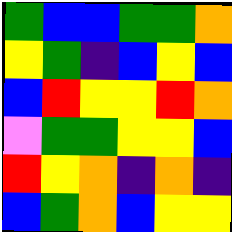[["green", "blue", "blue", "green", "green", "orange"], ["yellow", "green", "indigo", "blue", "yellow", "blue"], ["blue", "red", "yellow", "yellow", "red", "orange"], ["violet", "green", "green", "yellow", "yellow", "blue"], ["red", "yellow", "orange", "indigo", "orange", "indigo"], ["blue", "green", "orange", "blue", "yellow", "yellow"]]